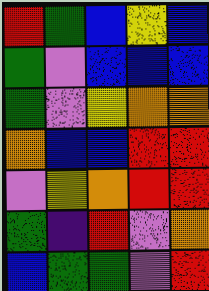[["red", "green", "blue", "yellow", "blue"], ["green", "violet", "blue", "blue", "blue"], ["green", "violet", "yellow", "orange", "orange"], ["orange", "blue", "blue", "red", "red"], ["violet", "yellow", "orange", "red", "red"], ["green", "indigo", "red", "violet", "orange"], ["blue", "green", "green", "violet", "red"]]